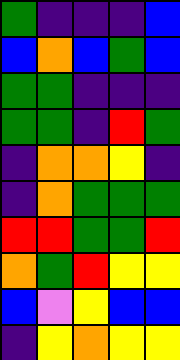[["green", "indigo", "indigo", "indigo", "blue"], ["blue", "orange", "blue", "green", "blue"], ["green", "green", "indigo", "indigo", "indigo"], ["green", "green", "indigo", "red", "green"], ["indigo", "orange", "orange", "yellow", "indigo"], ["indigo", "orange", "green", "green", "green"], ["red", "red", "green", "green", "red"], ["orange", "green", "red", "yellow", "yellow"], ["blue", "violet", "yellow", "blue", "blue"], ["indigo", "yellow", "orange", "yellow", "yellow"]]